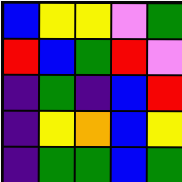[["blue", "yellow", "yellow", "violet", "green"], ["red", "blue", "green", "red", "violet"], ["indigo", "green", "indigo", "blue", "red"], ["indigo", "yellow", "orange", "blue", "yellow"], ["indigo", "green", "green", "blue", "green"]]